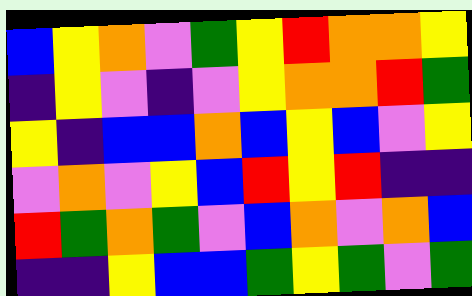[["blue", "yellow", "orange", "violet", "green", "yellow", "red", "orange", "orange", "yellow"], ["indigo", "yellow", "violet", "indigo", "violet", "yellow", "orange", "orange", "red", "green"], ["yellow", "indigo", "blue", "blue", "orange", "blue", "yellow", "blue", "violet", "yellow"], ["violet", "orange", "violet", "yellow", "blue", "red", "yellow", "red", "indigo", "indigo"], ["red", "green", "orange", "green", "violet", "blue", "orange", "violet", "orange", "blue"], ["indigo", "indigo", "yellow", "blue", "blue", "green", "yellow", "green", "violet", "green"]]